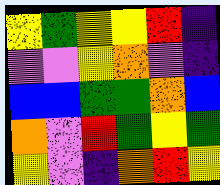[["yellow", "green", "yellow", "yellow", "red", "indigo"], ["violet", "violet", "yellow", "orange", "violet", "indigo"], ["blue", "blue", "green", "green", "orange", "blue"], ["orange", "violet", "red", "green", "yellow", "green"], ["yellow", "violet", "indigo", "orange", "red", "yellow"]]